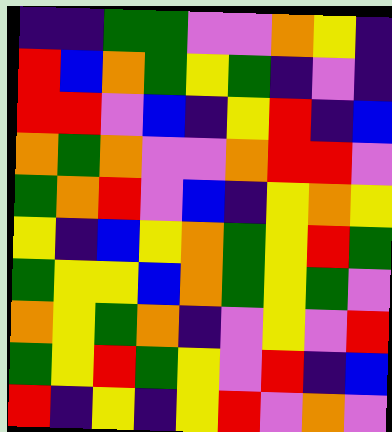[["indigo", "indigo", "green", "green", "violet", "violet", "orange", "yellow", "indigo"], ["red", "blue", "orange", "green", "yellow", "green", "indigo", "violet", "indigo"], ["red", "red", "violet", "blue", "indigo", "yellow", "red", "indigo", "blue"], ["orange", "green", "orange", "violet", "violet", "orange", "red", "red", "violet"], ["green", "orange", "red", "violet", "blue", "indigo", "yellow", "orange", "yellow"], ["yellow", "indigo", "blue", "yellow", "orange", "green", "yellow", "red", "green"], ["green", "yellow", "yellow", "blue", "orange", "green", "yellow", "green", "violet"], ["orange", "yellow", "green", "orange", "indigo", "violet", "yellow", "violet", "red"], ["green", "yellow", "red", "green", "yellow", "violet", "red", "indigo", "blue"], ["red", "indigo", "yellow", "indigo", "yellow", "red", "violet", "orange", "violet"]]